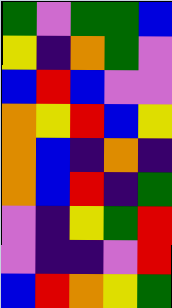[["green", "violet", "green", "green", "blue"], ["yellow", "indigo", "orange", "green", "violet"], ["blue", "red", "blue", "violet", "violet"], ["orange", "yellow", "red", "blue", "yellow"], ["orange", "blue", "indigo", "orange", "indigo"], ["orange", "blue", "red", "indigo", "green"], ["violet", "indigo", "yellow", "green", "red"], ["violet", "indigo", "indigo", "violet", "red"], ["blue", "red", "orange", "yellow", "green"]]